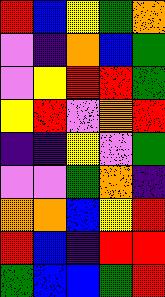[["red", "blue", "yellow", "green", "orange"], ["violet", "indigo", "orange", "blue", "green"], ["violet", "yellow", "red", "red", "green"], ["yellow", "red", "violet", "orange", "red"], ["indigo", "indigo", "yellow", "violet", "green"], ["violet", "violet", "green", "orange", "indigo"], ["orange", "orange", "blue", "yellow", "red"], ["red", "blue", "indigo", "red", "red"], ["green", "blue", "blue", "green", "red"]]